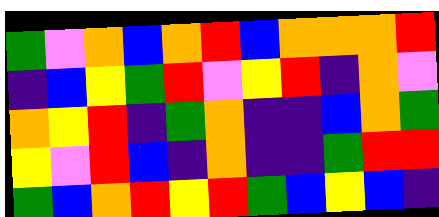[["green", "violet", "orange", "blue", "orange", "red", "blue", "orange", "orange", "orange", "red"], ["indigo", "blue", "yellow", "green", "red", "violet", "yellow", "red", "indigo", "orange", "violet"], ["orange", "yellow", "red", "indigo", "green", "orange", "indigo", "indigo", "blue", "orange", "green"], ["yellow", "violet", "red", "blue", "indigo", "orange", "indigo", "indigo", "green", "red", "red"], ["green", "blue", "orange", "red", "yellow", "red", "green", "blue", "yellow", "blue", "indigo"]]